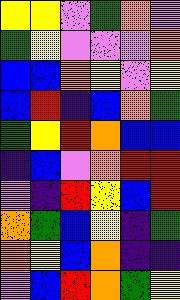[["yellow", "yellow", "violet", "green", "orange", "violet"], ["green", "yellow", "violet", "violet", "violet", "orange"], ["blue", "blue", "orange", "yellow", "violet", "yellow"], ["blue", "red", "indigo", "blue", "orange", "green"], ["green", "yellow", "red", "orange", "blue", "blue"], ["indigo", "blue", "violet", "orange", "red", "red"], ["violet", "indigo", "red", "yellow", "blue", "red"], ["orange", "green", "blue", "yellow", "indigo", "green"], ["orange", "yellow", "blue", "orange", "indigo", "indigo"], ["violet", "blue", "red", "orange", "green", "yellow"]]